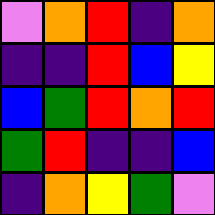[["violet", "orange", "red", "indigo", "orange"], ["indigo", "indigo", "red", "blue", "yellow"], ["blue", "green", "red", "orange", "red"], ["green", "red", "indigo", "indigo", "blue"], ["indigo", "orange", "yellow", "green", "violet"]]